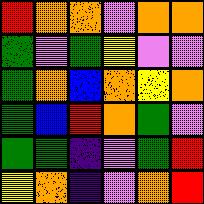[["red", "orange", "orange", "violet", "orange", "orange"], ["green", "violet", "green", "yellow", "violet", "violet"], ["green", "orange", "blue", "orange", "yellow", "orange"], ["green", "blue", "red", "orange", "green", "violet"], ["green", "green", "indigo", "violet", "green", "red"], ["yellow", "orange", "indigo", "violet", "orange", "red"]]